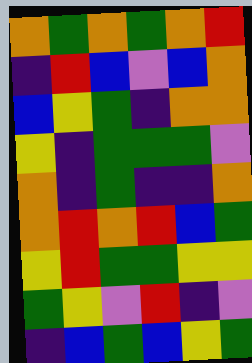[["orange", "green", "orange", "green", "orange", "red"], ["indigo", "red", "blue", "violet", "blue", "orange"], ["blue", "yellow", "green", "indigo", "orange", "orange"], ["yellow", "indigo", "green", "green", "green", "violet"], ["orange", "indigo", "green", "indigo", "indigo", "orange"], ["orange", "red", "orange", "red", "blue", "green"], ["yellow", "red", "green", "green", "yellow", "yellow"], ["green", "yellow", "violet", "red", "indigo", "violet"], ["indigo", "blue", "green", "blue", "yellow", "green"]]